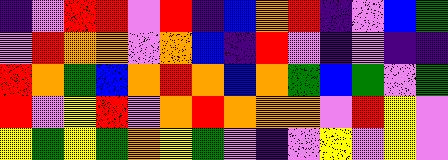[["indigo", "violet", "red", "red", "violet", "red", "indigo", "blue", "orange", "red", "indigo", "violet", "blue", "green"], ["violet", "red", "orange", "orange", "violet", "orange", "blue", "indigo", "red", "violet", "indigo", "violet", "indigo", "indigo"], ["red", "orange", "green", "blue", "orange", "red", "orange", "blue", "orange", "green", "blue", "green", "violet", "green"], ["red", "violet", "yellow", "red", "violet", "orange", "red", "orange", "orange", "orange", "violet", "red", "yellow", "violet"], ["yellow", "green", "yellow", "green", "orange", "yellow", "green", "violet", "indigo", "violet", "yellow", "violet", "yellow", "violet"]]